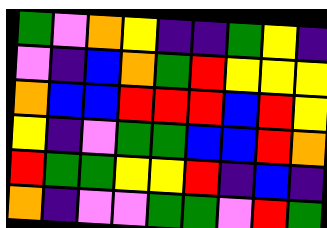[["green", "violet", "orange", "yellow", "indigo", "indigo", "green", "yellow", "indigo"], ["violet", "indigo", "blue", "orange", "green", "red", "yellow", "yellow", "yellow"], ["orange", "blue", "blue", "red", "red", "red", "blue", "red", "yellow"], ["yellow", "indigo", "violet", "green", "green", "blue", "blue", "red", "orange"], ["red", "green", "green", "yellow", "yellow", "red", "indigo", "blue", "indigo"], ["orange", "indigo", "violet", "violet", "green", "green", "violet", "red", "green"]]